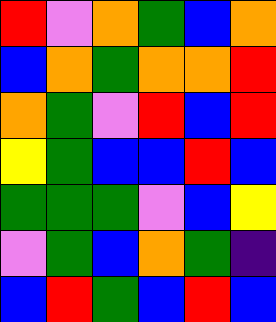[["red", "violet", "orange", "green", "blue", "orange"], ["blue", "orange", "green", "orange", "orange", "red"], ["orange", "green", "violet", "red", "blue", "red"], ["yellow", "green", "blue", "blue", "red", "blue"], ["green", "green", "green", "violet", "blue", "yellow"], ["violet", "green", "blue", "orange", "green", "indigo"], ["blue", "red", "green", "blue", "red", "blue"]]